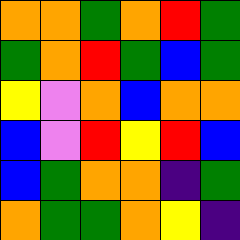[["orange", "orange", "green", "orange", "red", "green"], ["green", "orange", "red", "green", "blue", "green"], ["yellow", "violet", "orange", "blue", "orange", "orange"], ["blue", "violet", "red", "yellow", "red", "blue"], ["blue", "green", "orange", "orange", "indigo", "green"], ["orange", "green", "green", "orange", "yellow", "indigo"]]